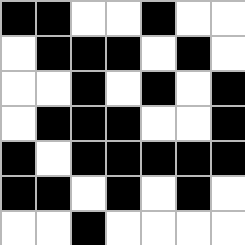[["black", "black", "white", "white", "black", "white", "white"], ["white", "black", "black", "black", "white", "black", "white"], ["white", "white", "black", "white", "black", "white", "black"], ["white", "black", "black", "black", "white", "white", "black"], ["black", "white", "black", "black", "black", "black", "black"], ["black", "black", "white", "black", "white", "black", "white"], ["white", "white", "black", "white", "white", "white", "white"]]